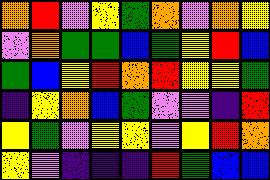[["orange", "red", "violet", "yellow", "green", "orange", "violet", "orange", "yellow"], ["violet", "orange", "green", "green", "blue", "green", "yellow", "red", "blue"], ["green", "blue", "yellow", "red", "orange", "red", "yellow", "yellow", "green"], ["indigo", "yellow", "orange", "blue", "green", "violet", "violet", "indigo", "red"], ["yellow", "green", "violet", "yellow", "yellow", "violet", "yellow", "red", "orange"], ["yellow", "violet", "indigo", "indigo", "indigo", "red", "green", "blue", "blue"]]